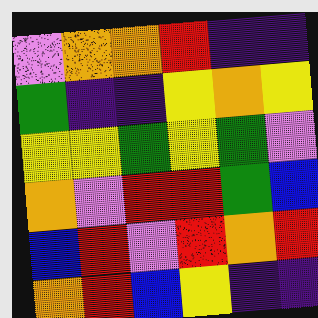[["violet", "orange", "orange", "red", "indigo", "indigo"], ["green", "indigo", "indigo", "yellow", "orange", "yellow"], ["yellow", "yellow", "green", "yellow", "green", "violet"], ["orange", "violet", "red", "red", "green", "blue"], ["blue", "red", "violet", "red", "orange", "red"], ["orange", "red", "blue", "yellow", "indigo", "indigo"]]